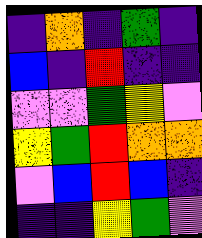[["indigo", "orange", "indigo", "green", "indigo"], ["blue", "indigo", "red", "indigo", "indigo"], ["violet", "violet", "green", "yellow", "violet"], ["yellow", "green", "red", "orange", "orange"], ["violet", "blue", "red", "blue", "indigo"], ["indigo", "indigo", "yellow", "green", "violet"]]